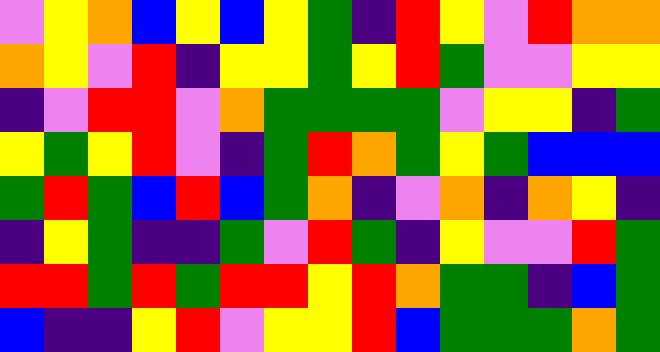[["violet", "yellow", "orange", "blue", "yellow", "blue", "yellow", "green", "indigo", "red", "yellow", "violet", "red", "orange", "orange"], ["orange", "yellow", "violet", "red", "indigo", "yellow", "yellow", "green", "yellow", "red", "green", "violet", "violet", "yellow", "yellow"], ["indigo", "violet", "red", "red", "violet", "orange", "green", "green", "green", "green", "violet", "yellow", "yellow", "indigo", "green"], ["yellow", "green", "yellow", "red", "violet", "indigo", "green", "red", "orange", "green", "yellow", "green", "blue", "blue", "blue"], ["green", "red", "green", "blue", "red", "blue", "green", "orange", "indigo", "violet", "orange", "indigo", "orange", "yellow", "indigo"], ["indigo", "yellow", "green", "indigo", "indigo", "green", "violet", "red", "green", "indigo", "yellow", "violet", "violet", "red", "green"], ["red", "red", "green", "red", "green", "red", "red", "yellow", "red", "orange", "green", "green", "indigo", "blue", "green"], ["blue", "indigo", "indigo", "yellow", "red", "violet", "yellow", "yellow", "red", "blue", "green", "green", "green", "orange", "green"]]